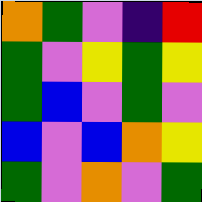[["orange", "green", "violet", "indigo", "red"], ["green", "violet", "yellow", "green", "yellow"], ["green", "blue", "violet", "green", "violet"], ["blue", "violet", "blue", "orange", "yellow"], ["green", "violet", "orange", "violet", "green"]]